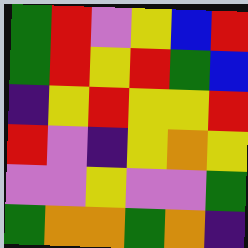[["green", "red", "violet", "yellow", "blue", "red"], ["green", "red", "yellow", "red", "green", "blue"], ["indigo", "yellow", "red", "yellow", "yellow", "red"], ["red", "violet", "indigo", "yellow", "orange", "yellow"], ["violet", "violet", "yellow", "violet", "violet", "green"], ["green", "orange", "orange", "green", "orange", "indigo"]]